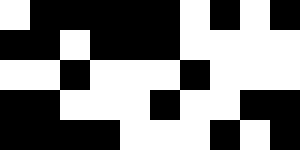[["white", "black", "black", "black", "black", "black", "white", "black", "white", "black"], ["black", "black", "white", "black", "black", "black", "white", "white", "white", "white"], ["white", "white", "black", "white", "white", "white", "black", "white", "white", "white"], ["black", "black", "white", "white", "white", "black", "white", "white", "black", "black"], ["black", "black", "black", "black", "white", "white", "white", "black", "white", "black"]]